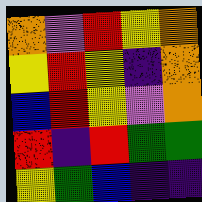[["orange", "violet", "red", "yellow", "orange"], ["yellow", "red", "yellow", "indigo", "orange"], ["blue", "red", "yellow", "violet", "orange"], ["red", "indigo", "red", "green", "green"], ["yellow", "green", "blue", "indigo", "indigo"]]